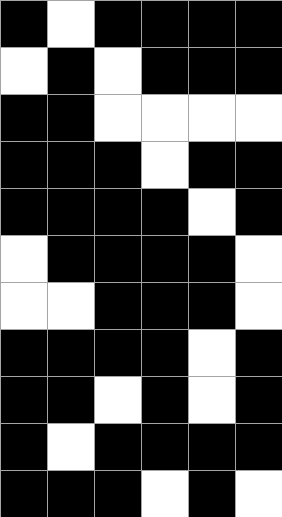[["black", "white", "black", "black", "black", "black"], ["white", "black", "white", "black", "black", "black"], ["black", "black", "white", "white", "white", "white"], ["black", "black", "black", "white", "black", "black"], ["black", "black", "black", "black", "white", "black"], ["white", "black", "black", "black", "black", "white"], ["white", "white", "black", "black", "black", "white"], ["black", "black", "black", "black", "white", "black"], ["black", "black", "white", "black", "white", "black"], ["black", "white", "black", "black", "black", "black"], ["black", "black", "black", "white", "black", "white"]]